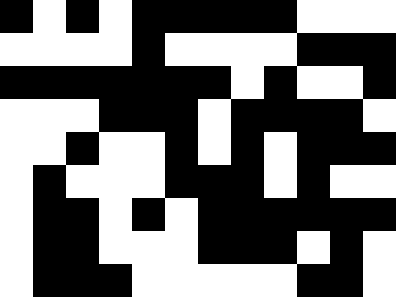[["black", "white", "black", "white", "black", "black", "black", "black", "black", "white", "white", "white"], ["white", "white", "white", "white", "black", "white", "white", "white", "white", "black", "black", "black"], ["black", "black", "black", "black", "black", "black", "black", "white", "black", "white", "white", "black"], ["white", "white", "white", "black", "black", "black", "white", "black", "black", "black", "black", "white"], ["white", "white", "black", "white", "white", "black", "white", "black", "white", "black", "black", "black"], ["white", "black", "white", "white", "white", "black", "black", "black", "white", "black", "white", "white"], ["white", "black", "black", "white", "black", "white", "black", "black", "black", "black", "black", "black"], ["white", "black", "black", "white", "white", "white", "black", "black", "black", "white", "black", "white"], ["white", "black", "black", "black", "white", "white", "white", "white", "white", "black", "black", "white"]]